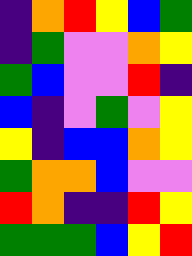[["indigo", "orange", "red", "yellow", "blue", "green"], ["indigo", "green", "violet", "violet", "orange", "yellow"], ["green", "blue", "violet", "violet", "red", "indigo"], ["blue", "indigo", "violet", "green", "violet", "yellow"], ["yellow", "indigo", "blue", "blue", "orange", "yellow"], ["green", "orange", "orange", "blue", "violet", "violet"], ["red", "orange", "indigo", "indigo", "red", "yellow"], ["green", "green", "green", "blue", "yellow", "red"]]